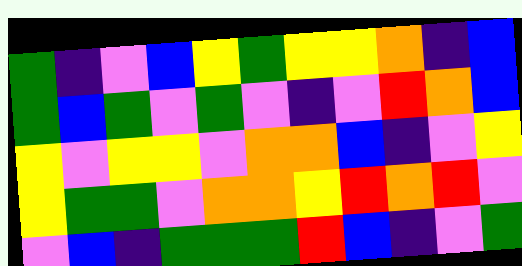[["green", "indigo", "violet", "blue", "yellow", "green", "yellow", "yellow", "orange", "indigo", "blue"], ["green", "blue", "green", "violet", "green", "violet", "indigo", "violet", "red", "orange", "blue"], ["yellow", "violet", "yellow", "yellow", "violet", "orange", "orange", "blue", "indigo", "violet", "yellow"], ["yellow", "green", "green", "violet", "orange", "orange", "yellow", "red", "orange", "red", "violet"], ["violet", "blue", "indigo", "green", "green", "green", "red", "blue", "indigo", "violet", "green"]]